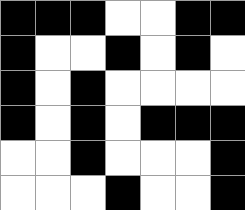[["black", "black", "black", "white", "white", "black", "black"], ["black", "white", "white", "black", "white", "black", "white"], ["black", "white", "black", "white", "white", "white", "white"], ["black", "white", "black", "white", "black", "black", "black"], ["white", "white", "black", "white", "white", "white", "black"], ["white", "white", "white", "black", "white", "white", "black"]]